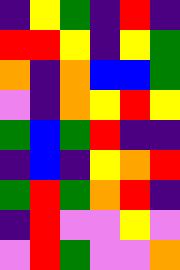[["indigo", "yellow", "green", "indigo", "red", "indigo"], ["red", "red", "yellow", "indigo", "yellow", "green"], ["orange", "indigo", "orange", "blue", "blue", "green"], ["violet", "indigo", "orange", "yellow", "red", "yellow"], ["green", "blue", "green", "red", "indigo", "indigo"], ["indigo", "blue", "indigo", "yellow", "orange", "red"], ["green", "red", "green", "orange", "red", "indigo"], ["indigo", "red", "violet", "violet", "yellow", "violet"], ["violet", "red", "green", "violet", "violet", "orange"]]